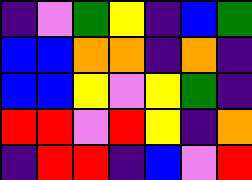[["indigo", "violet", "green", "yellow", "indigo", "blue", "green"], ["blue", "blue", "orange", "orange", "indigo", "orange", "indigo"], ["blue", "blue", "yellow", "violet", "yellow", "green", "indigo"], ["red", "red", "violet", "red", "yellow", "indigo", "orange"], ["indigo", "red", "red", "indigo", "blue", "violet", "red"]]